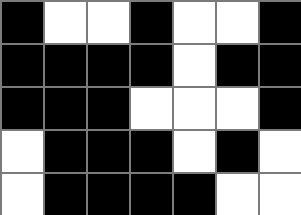[["black", "white", "white", "black", "white", "white", "black"], ["black", "black", "black", "black", "white", "black", "black"], ["black", "black", "black", "white", "white", "white", "black"], ["white", "black", "black", "black", "white", "black", "white"], ["white", "black", "black", "black", "black", "white", "white"]]